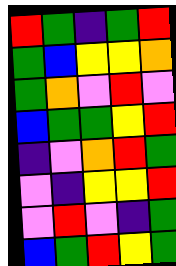[["red", "green", "indigo", "green", "red"], ["green", "blue", "yellow", "yellow", "orange"], ["green", "orange", "violet", "red", "violet"], ["blue", "green", "green", "yellow", "red"], ["indigo", "violet", "orange", "red", "green"], ["violet", "indigo", "yellow", "yellow", "red"], ["violet", "red", "violet", "indigo", "green"], ["blue", "green", "red", "yellow", "green"]]